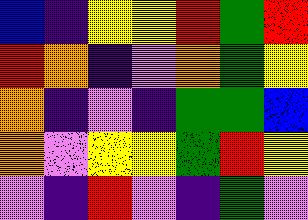[["blue", "indigo", "yellow", "yellow", "red", "green", "red"], ["red", "orange", "indigo", "violet", "orange", "green", "yellow"], ["orange", "indigo", "violet", "indigo", "green", "green", "blue"], ["orange", "violet", "yellow", "yellow", "green", "red", "yellow"], ["violet", "indigo", "red", "violet", "indigo", "green", "violet"]]